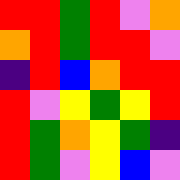[["red", "red", "green", "red", "violet", "orange"], ["orange", "red", "green", "red", "red", "violet"], ["indigo", "red", "blue", "orange", "red", "red"], ["red", "violet", "yellow", "green", "yellow", "red"], ["red", "green", "orange", "yellow", "green", "indigo"], ["red", "green", "violet", "yellow", "blue", "violet"]]